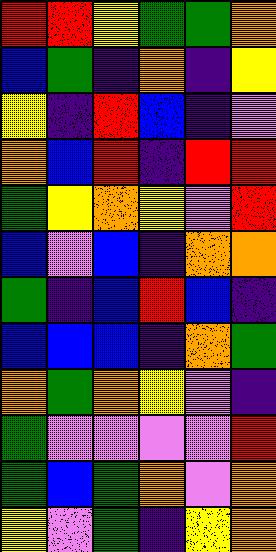[["red", "red", "yellow", "green", "green", "orange"], ["blue", "green", "indigo", "orange", "indigo", "yellow"], ["yellow", "indigo", "red", "blue", "indigo", "violet"], ["orange", "blue", "red", "indigo", "red", "red"], ["green", "yellow", "orange", "yellow", "violet", "red"], ["blue", "violet", "blue", "indigo", "orange", "orange"], ["green", "indigo", "blue", "red", "blue", "indigo"], ["blue", "blue", "blue", "indigo", "orange", "green"], ["orange", "green", "orange", "yellow", "violet", "indigo"], ["green", "violet", "violet", "violet", "violet", "red"], ["green", "blue", "green", "orange", "violet", "orange"], ["yellow", "violet", "green", "indigo", "yellow", "orange"]]